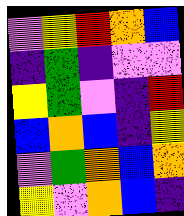[["violet", "yellow", "red", "orange", "blue"], ["indigo", "green", "indigo", "violet", "violet"], ["yellow", "green", "violet", "indigo", "red"], ["blue", "orange", "blue", "indigo", "yellow"], ["violet", "green", "orange", "blue", "orange"], ["yellow", "violet", "orange", "blue", "indigo"]]